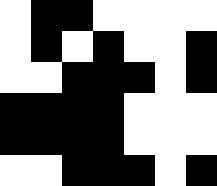[["white", "black", "black", "white", "white", "white", "white"], ["white", "black", "white", "black", "white", "white", "black"], ["white", "white", "black", "black", "black", "white", "black"], ["black", "black", "black", "black", "white", "white", "white"], ["black", "black", "black", "black", "white", "white", "white"], ["white", "white", "black", "black", "black", "white", "black"]]